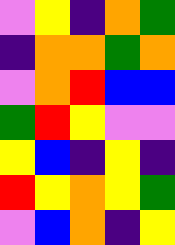[["violet", "yellow", "indigo", "orange", "green"], ["indigo", "orange", "orange", "green", "orange"], ["violet", "orange", "red", "blue", "blue"], ["green", "red", "yellow", "violet", "violet"], ["yellow", "blue", "indigo", "yellow", "indigo"], ["red", "yellow", "orange", "yellow", "green"], ["violet", "blue", "orange", "indigo", "yellow"]]